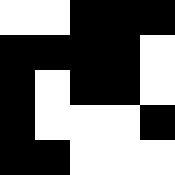[["white", "white", "black", "black", "black"], ["black", "black", "black", "black", "white"], ["black", "white", "black", "black", "white"], ["black", "white", "white", "white", "black"], ["black", "black", "white", "white", "white"]]